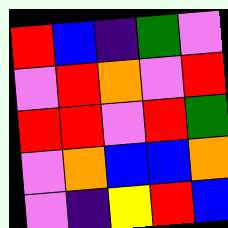[["red", "blue", "indigo", "green", "violet"], ["violet", "red", "orange", "violet", "red"], ["red", "red", "violet", "red", "green"], ["violet", "orange", "blue", "blue", "orange"], ["violet", "indigo", "yellow", "red", "blue"]]